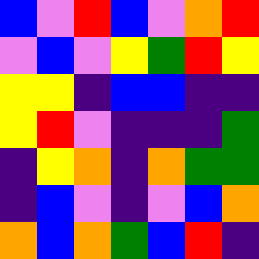[["blue", "violet", "red", "blue", "violet", "orange", "red"], ["violet", "blue", "violet", "yellow", "green", "red", "yellow"], ["yellow", "yellow", "indigo", "blue", "blue", "indigo", "indigo"], ["yellow", "red", "violet", "indigo", "indigo", "indigo", "green"], ["indigo", "yellow", "orange", "indigo", "orange", "green", "green"], ["indigo", "blue", "violet", "indigo", "violet", "blue", "orange"], ["orange", "blue", "orange", "green", "blue", "red", "indigo"]]